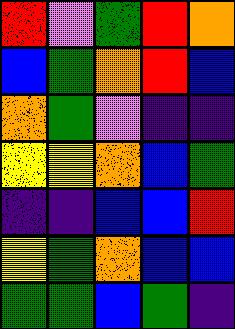[["red", "violet", "green", "red", "orange"], ["blue", "green", "orange", "red", "blue"], ["orange", "green", "violet", "indigo", "indigo"], ["yellow", "yellow", "orange", "blue", "green"], ["indigo", "indigo", "blue", "blue", "red"], ["yellow", "green", "orange", "blue", "blue"], ["green", "green", "blue", "green", "indigo"]]